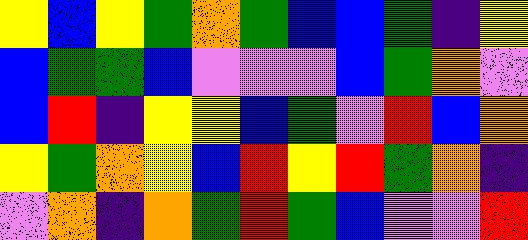[["yellow", "blue", "yellow", "green", "orange", "green", "blue", "blue", "green", "indigo", "yellow"], ["blue", "green", "green", "blue", "violet", "violet", "violet", "blue", "green", "orange", "violet"], ["blue", "red", "indigo", "yellow", "yellow", "blue", "green", "violet", "red", "blue", "orange"], ["yellow", "green", "orange", "yellow", "blue", "red", "yellow", "red", "green", "orange", "indigo"], ["violet", "orange", "indigo", "orange", "green", "red", "green", "blue", "violet", "violet", "red"]]